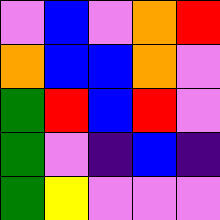[["violet", "blue", "violet", "orange", "red"], ["orange", "blue", "blue", "orange", "violet"], ["green", "red", "blue", "red", "violet"], ["green", "violet", "indigo", "blue", "indigo"], ["green", "yellow", "violet", "violet", "violet"]]